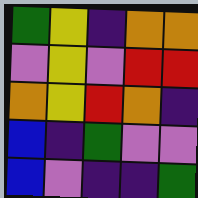[["green", "yellow", "indigo", "orange", "orange"], ["violet", "yellow", "violet", "red", "red"], ["orange", "yellow", "red", "orange", "indigo"], ["blue", "indigo", "green", "violet", "violet"], ["blue", "violet", "indigo", "indigo", "green"]]